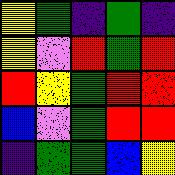[["yellow", "green", "indigo", "green", "indigo"], ["yellow", "violet", "red", "green", "red"], ["red", "yellow", "green", "red", "red"], ["blue", "violet", "green", "red", "red"], ["indigo", "green", "green", "blue", "yellow"]]